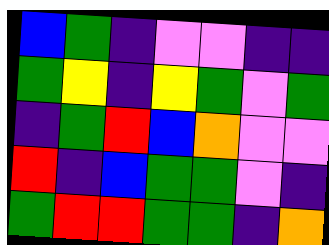[["blue", "green", "indigo", "violet", "violet", "indigo", "indigo"], ["green", "yellow", "indigo", "yellow", "green", "violet", "green"], ["indigo", "green", "red", "blue", "orange", "violet", "violet"], ["red", "indigo", "blue", "green", "green", "violet", "indigo"], ["green", "red", "red", "green", "green", "indigo", "orange"]]